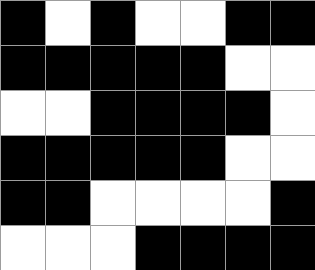[["black", "white", "black", "white", "white", "black", "black"], ["black", "black", "black", "black", "black", "white", "white"], ["white", "white", "black", "black", "black", "black", "white"], ["black", "black", "black", "black", "black", "white", "white"], ["black", "black", "white", "white", "white", "white", "black"], ["white", "white", "white", "black", "black", "black", "black"]]